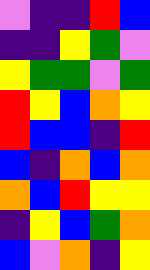[["violet", "indigo", "indigo", "red", "blue"], ["indigo", "indigo", "yellow", "green", "violet"], ["yellow", "green", "green", "violet", "green"], ["red", "yellow", "blue", "orange", "yellow"], ["red", "blue", "blue", "indigo", "red"], ["blue", "indigo", "orange", "blue", "orange"], ["orange", "blue", "red", "yellow", "yellow"], ["indigo", "yellow", "blue", "green", "orange"], ["blue", "violet", "orange", "indigo", "yellow"]]